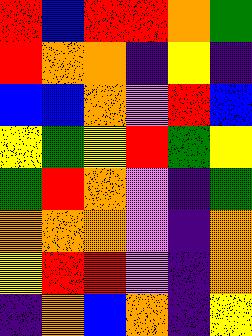[["red", "blue", "red", "red", "orange", "green"], ["red", "orange", "orange", "indigo", "yellow", "indigo"], ["blue", "blue", "orange", "violet", "red", "blue"], ["yellow", "green", "yellow", "red", "green", "yellow"], ["green", "red", "orange", "violet", "indigo", "green"], ["orange", "orange", "orange", "violet", "indigo", "orange"], ["yellow", "red", "red", "violet", "indigo", "orange"], ["indigo", "orange", "blue", "orange", "indigo", "yellow"]]